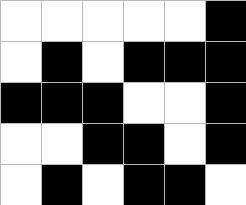[["white", "white", "white", "white", "white", "black"], ["white", "black", "white", "black", "black", "black"], ["black", "black", "black", "white", "white", "black"], ["white", "white", "black", "black", "white", "black"], ["white", "black", "white", "black", "black", "white"]]